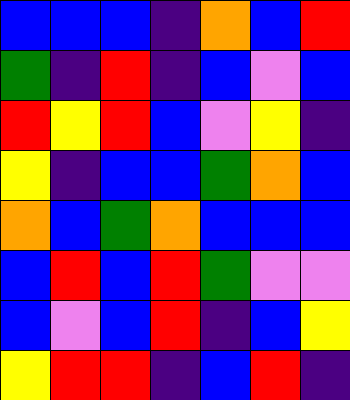[["blue", "blue", "blue", "indigo", "orange", "blue", "red"], ["green", "indigo", "red", "indigo", "blue", "violet", "blue"], ["red", "yellow", "red", "blue", "violet", "yellow", "indigo"], ["yellow", "indigo", "blue", "blue", "green", "orange", "blue"], ["orange", "blue", "green", "orange", "blue", "blue", "blue"], ["blue", "red", "blue", "red", "green", "violet", "violet"], ["blue", "violet", "blue", "red", "indigo", "blue", "yellow"], ["yellow", "red", "red", "indigo", "blue", "red", "indigo"]]